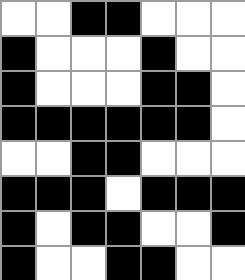[["white", "white", "black", "black", "white", "white", "white"], ["black", "white", "white", "white", "black", "white", "white"], ["black", "white", "white", "white", "black", "black", "white"], ["black", "black", "black", "black", "black", "black", "white"], ["white", "white", "black", "black", "white", "white", "white"], ["black", "black", "black", "white", "black", "black", "black"], ["black", "white", "black", "black", "white", "white", "black"], ["black", "white", "white", "black", "black", "white", "white"]]